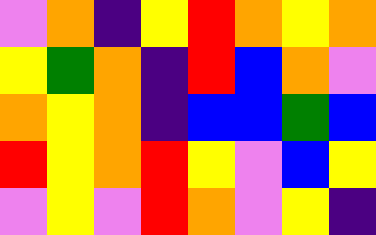[["violet", "orange", "indigo", "yellow", "red", "orange", "yellow", "orange"], ["yellow", "green", "orange", "indigo", "red", "blue", "orange", "violet"], ["orange", "yellow", "orange", "indigo", "blue", "blue", "green", "blue"], ["red", "yellow", "orange", "red", "yellow", "violet", "blue", "yellow"], ["violet", "yellow", "violet", "red", "orange", "violet", "yellow", "indigo"]]